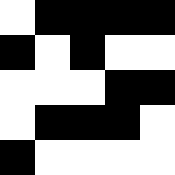[["white", "black", "black", "black", "black"], ["black", "white", "black", "white", "white"], ["white", "white", "white", "black", "black"], ["white", "black", "black", "black", "white"], ["black", "white", "white", "white", "white"]]